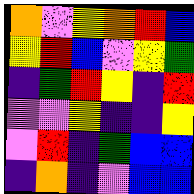[["orange", "violet", "yellow", "orange", "red", "blue"], ["yellow", "red", "blue", "violet", "yellow", "green"], ["indigo", "green", "red", "yellow", "indigo", "red"], ["violet", "violet", "yellow", "indigo", "indigo", "yellow"], ["violet", "red", "indigo", "green", "blue", "blue"], ["indigo", "orange", "indigo", "violet", "blue", "blue"]]